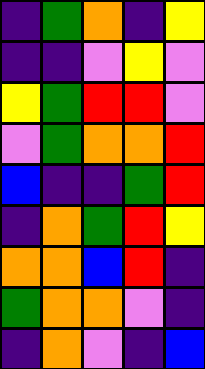[["indigo", "green", "orange", "indigo", "yellow"], ["indigo", "indigo", "violet", "yellow", "violet"], ["yellow", "green", "red", "red", "violet"], ["violet", "green", "orange", "orange", "red"], ["blue", "indigo", "indigo", "green", "red"], ["indigo", "orange", "green", "red", "yellow"], ["orange", "orange", "blue", "red", "indigo"], ["green", "orange", "orange", "violet", "indigo"], ["indigo", "orange", "violet", "indigo", "blue"]]